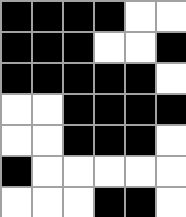[["black", "black", "black", "black", "white", "white"], ["black", "black", "black", "white", "white", "black"], ["black", "black", "black", "black", "black", "white"], ["white", "white", "black", "black", "black", "black"], ["white", "white", "black", "black", "black", "white"], ["black", "white", "white", "white", "white", "white"], ["white", "white", "white", "black", "black", "white"]]